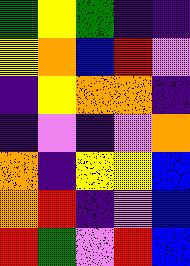[["green", "yellow", "green", "indigo", "indigo"], ["yellow", "orange", "blue", "red", "violet"], ["indigo", "yellow", "orange", "orange", "indigo"], ["indigo", "violet", "indigo", "violet", "orange"], ["orange", "indigo", "yellow", "yellow", "blue"], ["orange", "red", "indigo", "violet", "blue"], ["red", "green", "violet", "red", "blue"]]